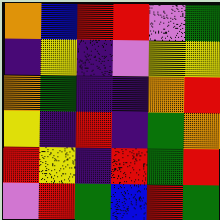[["orange", "blue", "red", "red", "violet", "green"], ["indigo", "yellow", "indigo", "violet", "yellow", "yellow"], ["orange", "green", "indigo", "indigo", "orange", "red"], ["yellow", "indigo", "red", "indigo", "green", "orange"], ["red", "yellow", "indigo", "red", "green", "red"], ["violet", "red", "green", "blue", "red", "green"]]